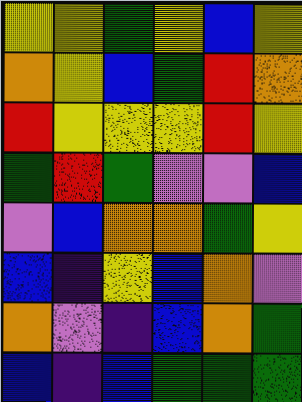[["yellow", "yellow", "green", "yellow", "blue", "yellow"], ["orange", "yellow", "blue", "green", "red", "orange"], ["red", "yellow", "yellow", "yellow", "red", "yellow"], ["green", "red", "green", "violet", "violet", "blue"], ["violet", "blue", "orange", "orange", "green", "yellow"], ["blue", "indigo", "yellow", "blue", "orange", "violet"], ["orange", "violet", "indigo", "blue", "orange", "green"], ["blue", "indigo", "blue", "green", "green", "green"]]